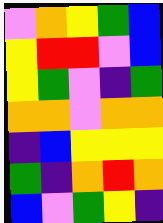[["violet", "orange", "yellow", "green", "blue"], ["yellow", "red", "red", "violet", "blue"], ["yellow", "green", "violet", "indigo", "green"], ["orange", "orange", "violet", "orange", "orange"], ["indigo", "blue", "yellow", "yellow", "yellow"], ["green", "indigo", "orange", "red", "orange"], ["blue", "violet", "green", "yellow", "indigo"]]